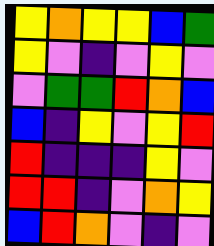[["yellow", "orange", "yellow", "yellow", "blue", "green"], ["yellow", "violet", "indigo", "violet", "yellow", "violet"], ["violet", "green", "green", "red", "orange", "blue"], ["blue", "indigo", "yellow", "violet", "yellow", "red"], ["red", "indigo", "indigo", "indigo", "yellow", "violet"], ["red", "red", "indigo", "violet", "orange", "yellow"], ["blue", "red", "orange", "violet", "indigo", "violet"]]